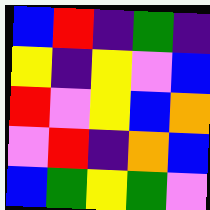[["blue", "red", "indigo", "green", "indigo"], ["yellow", "indigo", "yellow", "violet", "blue"], ["red", "violet", "yellow", "blue", "orange"], ["violet", "red", "indigo", "orange", "blue"], ["blue", "green", "yellow", "green", "violet"]]